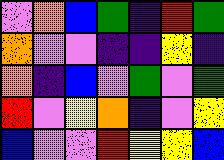[["violet", "orange", "blue", "green", "indigo", "red", "green"], ["orange", "violet", "violet", "indigo", "indigo", "yellow", "indigo"], ["orange", "indigo", "blue", "violet", "green", "violet", "green"], ["red", "violet", "yellow", "orange", "indigo", "violet", "yellow"], ["blue", "violet", "violet", "red", "yellow", "yellow", "blue"]]